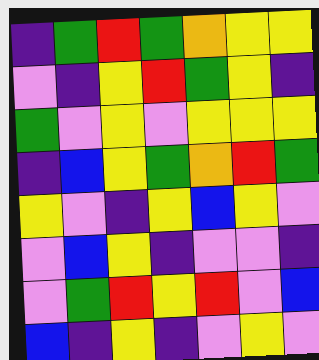[["indigo", "green", "red", "green", "orange", "yellow", "yellow"], ["violet", "indigo", "yellow", "red", "green", "yellow", "indigo"], ["green", "violet", "yellow", "violet", "yellow", "yellow", "yellow"], ["indigo", "blue", "yellow", "green", "orange", "red", "green"], ["yellow", "violet", "indigo", "yellow", "blue", "yellow", "violet"], ["violet", "blue", "yellow", "indigo", "violet", "violet", "indigo"], ["violet", "green", "red", "yellow", "red", "violet", "blue"], ["blue", "indigo", "yellow", "indigo", "violet", "yellow", "violet"]]